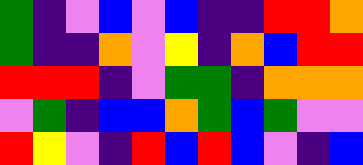[["green", "indigo", "violet", "blue", "violet", "blue", "indigo", "indigo", "red", "red", "orange"], ["green", "indigo", "indigo", "orange", "violet", "yellow", "indigo", "orange", "blue", "red", "red"], ["red", "red", "red", "indigo", "violet", "green", "green", "indigo", "orange", "orange", "orange"], ["violet", "green", "indigo", "blue", "blue", "orange", "green", "blue", "green", "violet", "violet"], ["red", "yellow", "violet", "indigo", "red", "blue", "red", "blue", "violet", "indigo", "blue"]]